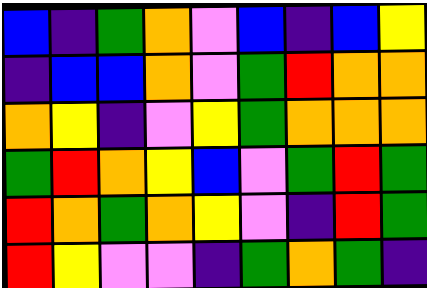[["blue", "indigo", "green", "orange", "violet", "blue", "indigo", "blue", "yellow"], ["indigo", "blue", "blue", "orange", "violet", "green", "red", "orange", "orange"], ["orange", "yellow", "indigo", "violet", "yellow", "green", "orange", "orange", "orange"], ["green", "red", "orange", "yellow", "blue", "violet", "green", "red", "green"], ["red", "orange", "green", "orange", "yellow", "violet", "indigo", "red", "green"], ["red", "yellow", "violet", "violet", "indigo", "green", "orange", "green", "indigo"]]